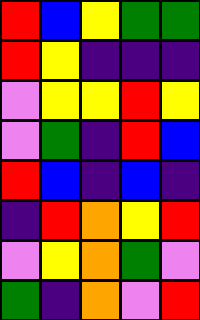[["red", "blue", "yellow", "green", "green"], ["red", "yellow", "indigo", "indigo", "indigo"], ["violet", "yellow", "yellow", "red", "yellow"], ["violet", "green", "indigo", "red", "blue"], ["red", "blue", "indigo", "blue", "indigo"], ["indigo", "red", "orange", "yellow", "red"], ["violet", "yellow", "orange", "green", "violet"], ["green", "indigo", "orange", "violet", "red"]]